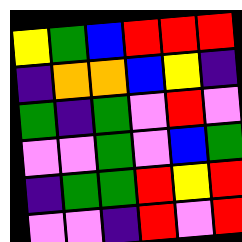[["yellow", "green", "blue", "red", "red", "red"], ["indigo", "orange", "orange", "blue", "yellow", "indigo"], ["green", "indigo", "green", "violet", "red", "violet"], ["violet", "violet", "green", "violet", "blue", "green"], ["indigo", "green", "green", "red", "yellow", "red"], ["violet", "violet", "indigo", "red", "violet", "red"]]